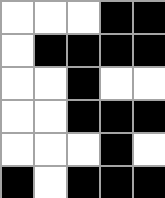[["white", "white", "white", "black", "black"], ["white", "black", "black", "black", "black"], ["white", "white", "black", "white", "white"], ["white", "white", "black", "black", "black"], ["white", "white", "white", "black", "white"], ["black", "white", "black", "black", "black"]]